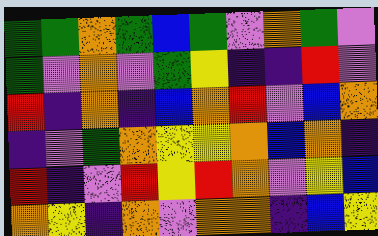[["green", "green", "orange", "green", "blue", "green", "violet", "orange", "green", "violet"], ["green", "violet", "orange", "violet", "green", "yellow", "indigo", "indigo", "red", "violet"], ["red", "indigo", "orange", "indigo", "blue", "orange", "red", "violet", "blue", "orange"], ["indigo", "violet", "green", "orange", "yellow", "yellow", "orange", "blue", "orange", "indigo"], ["red", "indigo", "violet", "red", "yellow", "red", "orange", "violet", "yellow", "blue"], ["orange", "yellow", "indigo", "orange", "violet", "orange", "orange", "indigo", "blue", "yellow"]]